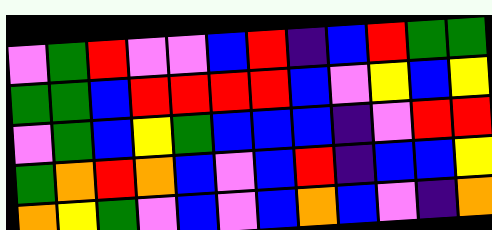[["violet", "green", "red", "violet", "violet", "blue", "red", "indigo", "blue", "red", "green", "green"], ["green", "green", "blue", "red", "red", "red", "red", "blue", "violet", "yellow", "blue", "yellow"], ["violet", "green", "blue", "yellow", "green", "blue", "blue", "blue", "indigo", "violet", "red", "red"], ["green", "orange", "red", "orange", "blue", "violet", "blue", "red", "indigo", "blue", "blue", "yellow"], ["orange", "yellow", "green", "violet", "blue", "violet", "blue", "orange", "blue", "violet", "indigo", "orange"]]